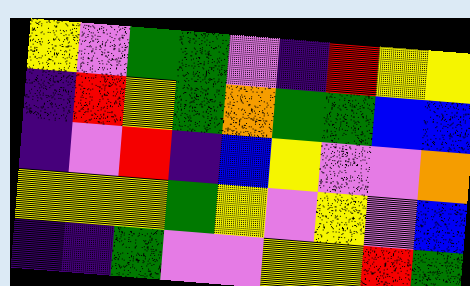[["yellow", "violet", "green", "green", "violet", "indigo", "red", "yellow", "yellow"], ["indigo", "red", "yellow", "green", "orange", "green", "green", "blue", "blue"], ["indigo", "violet", "red", "indigo", "blue", "yellow", "violet", "violet", "orange"], ["yellow", "yellow", "yellow", "green", "yellow", "violet", "yellow", "violet", "blue"], ["indigo", "indigo", "green", "violet", "violet", "yellow", "yellow", "red", "green"]]